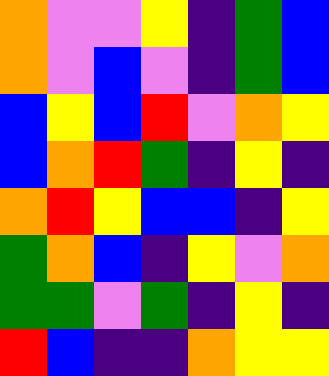[["orange", "violet", "violet", "yellow", "indigo", "green", "blue"], ["orange", "violet", "blue", "violet", "indigo", "green", "blue"], ["blue", "yellow", "blue", "red", "violet", "orange", "yellow"], ["blue", "orange", "red", "green", "indigo", "yellow", "indigo"], ["orange", "red", "yellow", "blue", "blue", "indigo", "yellow"], ["green", "orange", "blue", "indigo", "yellow", "violet", "orange"], ["green", "green", "violet", "green", "indigo", "yellow", "indigo"], ["red", "blue", "indigo", "indigo", "orange", "yellow", "yellow"]]